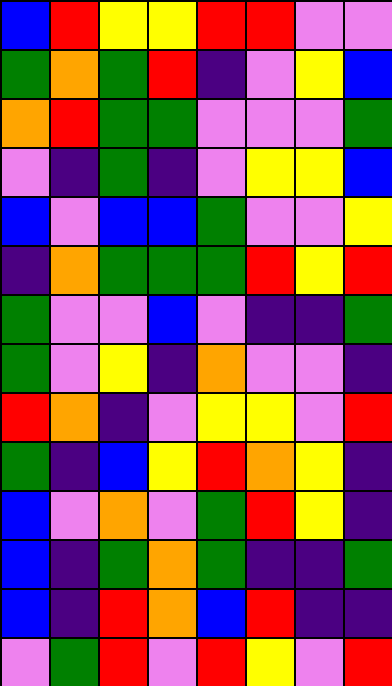[["blue", "red", "yellow", "yellow", "red", "red", "violet", "violet"], ["green", "orange", "green", "red", "indigo", "violet", "yellow", "blue"], ["orange", "red", "green", "green", "violet", "violet", "violet", "green"], ["violet", "indigo", "green", "indigo", "violet", "yellow", "yellow", "blue"], ["blue", "violet", "blue", "blue", "green", "violet", "violet", "yellow"], ["indigo", "orange", "green", "green", "green", "red", "yellow", "red"], ["green", "violet", "violet", "blue", "violet", "indigo", "indigo", "green"], ["green", "violet", "yellow", "indigo", "orange", "violet", "violet", "indigo"], ["red", "orange", "indigo", "violet", "yellow", "yellow", "violet", "red"], ["green", "indigo", "blue", "yellow", "red", "orange", "yellow", "indigo"], ["blue", "violet", "orange", "violet", "green", "red", "yellow", "indigo"], ["blue", "indigo", "green", "orange", "green", "indigo", "indigo", "green"], ["blue", "indigo", "red", "orange", "blue", "red", "indigo", "indigo"], ["violet", "green", "red", "violet", "red", "yellow", "violet", "red"]]